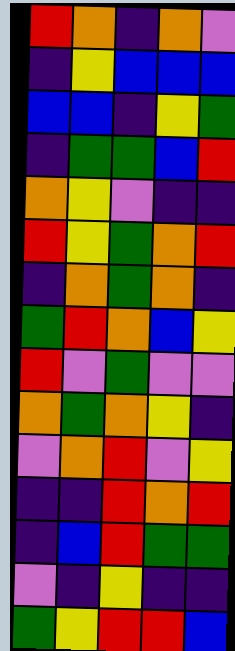[["red", "orange", "indigo", "orange", "violet"], ["indigo", "yellow", "blue", "blue", "blue"], ["blue", "blue", "indigo", "yellow", "green"], ["indigo", "green", "green", "blue", "red"], ["orange", "yellow", "violet", "indigo", "indigo"], ["red", "yellow", "green", "orange", "red"], ["indigo", "orange", "green", "orange", "indigo"], ["green", "red", "orange", "blue", "yellow"], ["red", "violet", "green", "violet", "violet"], ["orange", "green", "orange", "yellow", "indigo"], ["violet", "orange", "red", "violet", "yellow"], ["indigo", "indigo", "red", "orange", "red"], ["indigo", "blue", "red", "green", "green"], ["violet", "indigo", "yellow", "indigo", "indigo"], ["green", "yellow", "red", "red", "blue"]]